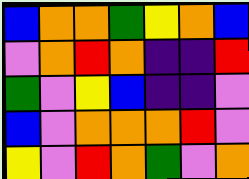[["blue", "orange", "orange", "green", "yellow", "orange", "blue"], ["violet", "orange", "red", "orange", "indigo", "indigo", "red"], ["green", "violet", "yellow", "blue", "indigo", "indigo", "violet"], ["blue", "violet", "orange", "orange", "orange", "red", "violet"], ["yellow", "violet", "red", "orange", "green", "violet", "orange"]]